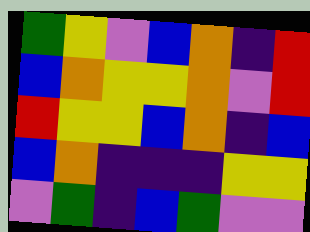[["green", "yellow", "violet", "blue", "orange", "indigo", "red"], ["blue", "orange", "yellow", "yellow", "orange", "violet", "red"], ["red", "yellow", "yellow", "blue", "orange", "indigo", "blue"], ["blue", "orange", "indigo", "indigo", "indigo", "yellow", "yellow"], ["violet", "green", "indigo", "blue", "green", "violet", "violet"]]